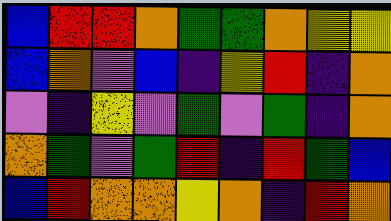[["blue", "red", "red", "orange", "green", "green", "orange", "yellow", "yellow"], ["blue", "orange", "violet", "blue", "indigo", "yellow", "red", "indigo", "orange"], ["violet", "indigo", "yellow", "violet", "green", "violet", "green", "indigo", "orange"], ["orange", "green", "violet", "green", "red", "indigo", "red", "green", "blue"], ["blue", "red", "orange", "orange", "yellow", "orange", "indigo", "red", "orange"]]